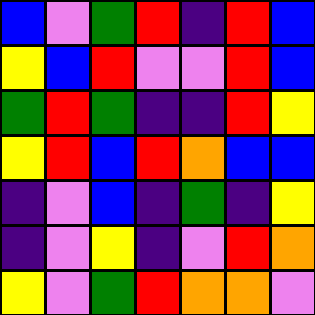[["blue", "violet", "green", "red", "indigo", "red", "blue"], ["yellow", "blue", "red", "violet", "violet", "red", "blue"], ["green", "red", "green", "indigo", "indigo", "red", "yellow"], ["yellow", "red", "blue", "red", "orange", "blue", "blue"], ["indigo", "violet", "blue", "indigo", "green", "indigo", "yellow"], ["indigo", "violet", "yellow", "indigo", "violet", "red", "orange"], ["yellow", "violet", "green", "red", "orange", "orange", "violet"]]